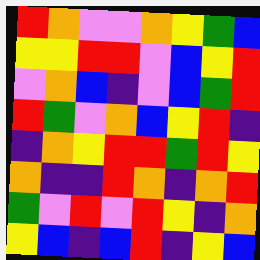[["red", "orange", "violet", "violet", "orange", "yellow", "green", "blue"], ["yellow", "yellow", "red", "red", "violet", "blue", "yellow", "red"], ["violet", "orange", "blue", "indigo", "violet", "blue", "green", "red"], ["red", "green", "violet", "orange", "blue", "yellow", "red", "indigo"], ["indigo", "orange", "yellow", "red", "red", "green", "red", "yellow"], ["orange", "indigo", "indigo", "red", "orange", "indigo", "orange", "red"], ["green", "violet", "red", "violet", "red", "yellow", "indigo", "orange"], ["yellow", "blue", "indigo", "blue", "red", "indigo", "yellow", "blue"]]